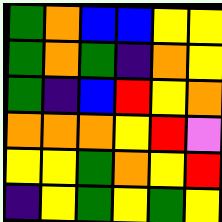[["green", "orange", "blue", "blue", "yellow", "yellow"], ["green", "orange", "green", "indigo", "orange", "yellow"], ["green", "indigo", "blue", "red", "yellow", "orange"], ["orange", "orange", "orange", "yellow", "red", "violet"], ["yellow", "yellow", "green", "orange", "yellow", "red"], ["indigo", "yellow", "green", "yellow", "green", "yellow"]]